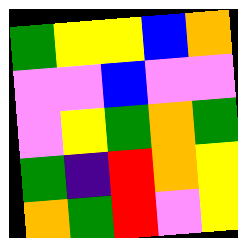[["green", "yellow", "yellow", "blue", "orange"], ["violet", "violet", "blue", "violet", "violet"], ["violet", "yellow", "green", "orange", "green"], ["green", "indigo", "red", "orange", "yellow"], ["orange", "green", "red", "violet", "yellow"]]